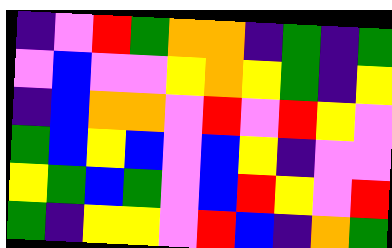[["indigo", "violet", "red", "green", "orange", "orange", "indigo", "green", "indigo", "green"], ["violet", "blue", "violet", "violet", "yellow", "orange", "yellow", "green", "indigo", "yellow"], ["indigo", "blue", "orange", "orange", "violet", "red", "violet", "red", "yellow", "violet"], ["green", "blue", "yellow", "blue", "violet", "blue", "yellow", "indigo", "violet", "violet"], ["yellow", "green", "blue", "green", "violet", "blue", "red", "yellow", "violet", "red"], ["green", "indigo", "yellow", "yellow", "violet", "red", "blue", "indigo", "orange", "green"]]